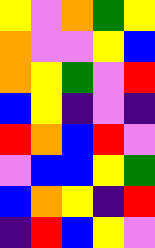[["yellow", "violet", "orange", "green", "yellow"], ["orange", "violet", "violet", "yellow", "blue"], ["orange", "yellow", "green", "violet", "red"], ["blue", "yellow", "indigo", "violet", "indigo"], ["red", "orange", "blue", "red", "violet"], ["violet", "blue", "blue", "yellow", "green"], ["blue", "orange", "yellow", "indigo", "red"], ["indigo", "red", "blue", "yellow", "violet"]]